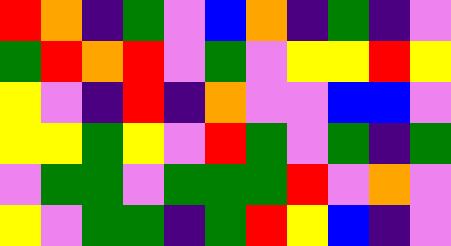[["red", "orange", "indigo", "green", "violet", "blue", "orange", "indigo", "green", "indigo", "violet"], ["green", "red", "orange", "red", "violet", "green", "violet", "yellow", "yellow", "red", "yellow"], ["yellow", "violet", "indigo", "red", "indigo", "orange", "violet", "violet", "blue", "blue", "violet"], ["yellow", "yellow", "green", "yellow", "violet", "red", "green", "violet", "green", "indigo", "green"], ["violet", "green", "green", "violet", "green", "green", "green", "red", "violet", "orange", "violet"], ["yellow", "violet", "green", "green", "indigo", "green", "red", "yellow", "blue", "indigo", "violet"]]